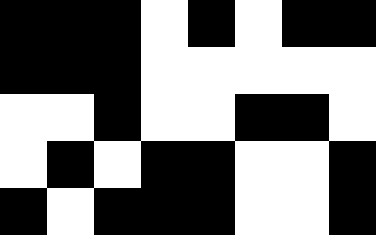[["black", "black", "black", "white", "black", "white", "black", "black"], ["black", "black", "black", "white", "white", "white", "white", "white"], ["white", "white", "black", "white", "white", "black", "black", "white"], ["white", "black", "white", "black", "black", "white", "white", "black"], ["black", "white", "black", "black", "black", "white", "white", "black"]]